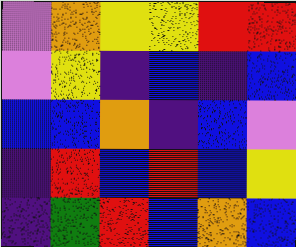[["violet", "orange", "yellow", "yellow", "red", "red"], ["violet", "yellow", "indigo", "blue", "indigo", "blue"], ["blue", "blue", "orange", "indigo", "blue", "violet"], ["indigo", "red", "blue", "red", "blue", "yellow"], ["indigo", "green", "red", "blue", "orange", "blue"]]